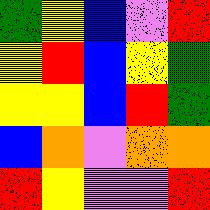[["green", "yellow", "blue", "violet", "red"], ["yellow", "red", "blue", "yellow", "green"], ["yellow", "yellow", "blue", "red", "green"], ["blue", "orange", "violet", "orange", "orange"], ["red", "yellow", "violet", "violet", "red"]]